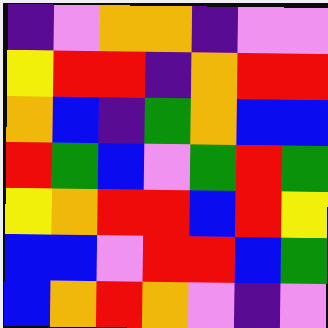[["indigo", "violet", "orange", "orange", "indigo", "violet", "violet"], ["yellow", "red", "red", "indigo", "orange", "red", "red"], ["orange", "blue", "indigo", "green", "orange", "blue", "blue"], ["red", "green", "blue", "violet", "green", "red", "green"], ["yellow", "orange", "red", "red", "blue", "red", "yellow"], ["blue", "blue", "violet", "red", "red", "blue", "green"], ["blue", "orange", "red", "orange", "violet", "indigo", "violet"]]